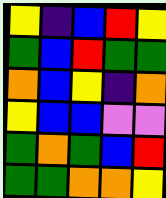[["yellow", "indigo", "blue", "red", "yellow"], ["green", "blue", "red", "green", "green"], ["orange", "blue", "yellow", "indigo", "orange"], ["yellow", "blue", "blue", "violet", "violet"], ["green", "orange", "green", "blue", "red"], ["green", "green", "orange", "orange", "yellow"]]